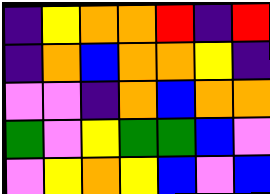[["indigo", "yellow", "orange", "orange", "red", "indigo", "red"], ["indigo", "orange", "blue", "orange", "orange", "yellow", "indigo"], ["violet", "violet", "indigo", "orange", "blue", "orange", "orange"], ["green", "violet", "yellow", "green", "green", "blue", "violet"], ["violet", "yellow", "orange", "yellow", "blue", "violet", "blue"]]